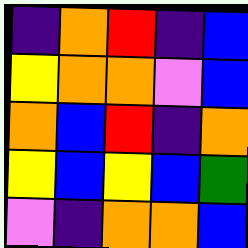[["indigo", "orange", "red", "indigo", "blue"], ["yellow", "orange", "orange", "violet", "blue"], ["orange", "blue", "red", "indigo", "orange"], ["yellow", "blue", "yellow", "blue", "green"], ["violet", "indigo", "orange", "orange", "blue"]]